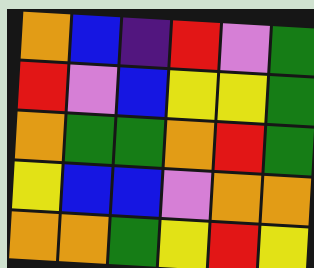[["orange", "blue", "indigo", "red", "violet", "green"], ["red", "violet", "blue", "yellow", "yellow", "green"], ["orange", "green", "green", "orange", "red", "green"], ["yellow", "blue", "blue", "violet", "orange", "orange"], ["orange", "orange", "green", "yellow", "red", "yellow"]]